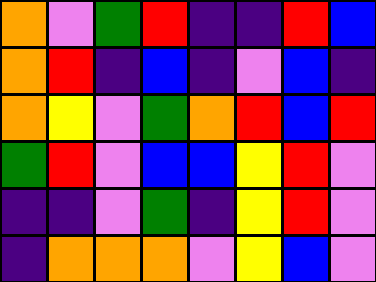[["orange", "violet", "green", "red", "indigo", "indigo", "red", "blue"], ["orange", "red", "indigo", "blue", "indigo", "violet", "blue", "indigo"], ["orange", "yellow", "violet", "green", "orange", "red", "blue", "red"], ["green", "red", "violet", "blue", "blue", "yellow", "red", "violet"], ["indigo", "indigo", "violet", "green", "indigo", "yellow", "red", "violet"], ["indigo", "orange", "orange", "orange", "violet", "yellow", "blue", "violet"]]